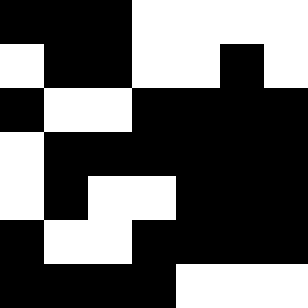[["black", "black", "black", "white", "white", "white", "white"], ["white", "black", "black", "white", "white", "black", "white"], ["black", "white", "white", "black", "black", "black", "black"], ["white", "black", "black", "black", "black", "black", "black"], ["white", "black", "white", "white", "black", "black", "black"], ["black", "white", "white", "black", "black", "black", "black"], ["black", "black", "black", "black", "white", "white", "white"]]